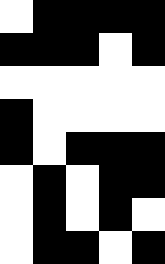[["white", "black", "black", "black", "black"], ["black", "black", "black", "white", "black"], ["white", "white", "white", "white", "white"], ["black", "white", "white", "white", "white"], ["black", "white", "black", "black", "black"], ["white", "black", "white", "black", "black"], ["white", "black", "white", "black", "white"], ["white", "black", "black", "white", "black"]]